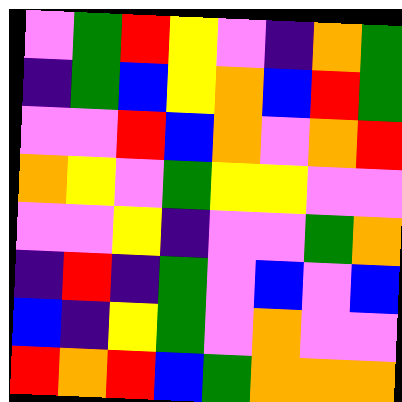[["violet", "green", "red", "yellow", "violet", "indigo", "orange", "green"], ["indigo", "green", "blue", "yellow", "orange", "blue", "red", "green"], ["violet", "violet", "red", "blue", "orange", "violet", "orange", "red"], ["orange", "yellow", "violet", "green", "yellow", "yellow", "violet", "violet"], ["violet", "violet", "yellow", "indigo", "violet", "violet", "green", "orange"], ["indigo", "red", "indigo", "green", "violet", "blue", "violet", "blue"], ["blue", "indigo", "yellow", "green", "violet", "orange", "violet", "violet"], ["red", "orange", "red", "blue", "green", "orange", "orange", "orange"]]